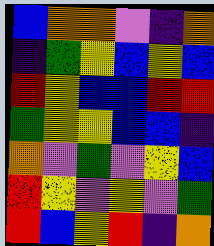[["blue", "orange", "orange", "violet", "indigo", "orange"], ["indigo", "green", "yellow", "blue", "yellow", "blue"], ["red", "yellow", "blue", "blue", "red", "red"], ["green", "yellow", "yellow", "blue", "blue", "indigo"], ["orange", "violet", "green", "violet", "yellow", "blue"], ["red", "yellow", "violet", "yellow", "violet", "green"], ["red", "blue", "yellow", "red", "indigo", "orange"]]